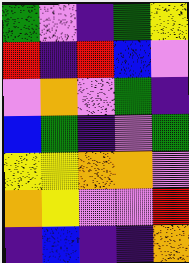[["green", "violet", "indigo", "green", "yellow"], ["red", "indigo", "red", "blue", "violet"], ["violet", "orange", "violet", "green", "indigo"], ["blue", "green", "indigo", "violet", "green"], ["yellow", "yellow", "orange", "orange", "violet"], ["orange", "yellow", "violet", "violet", "red"], ["indigo", "blue", "indigo", "indigo", "orange"]]